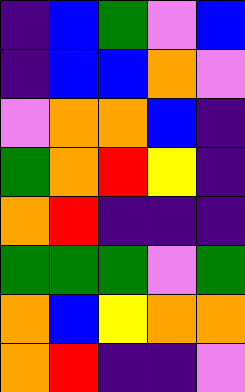[["indigo", "blue", "green", "violet", "blue"], ["indigo", "blue", "blue", "orange", "violet"], ["violet", "orange", "orange", "blue", "indigo"], ["green", "orange", "red", "yellow", "indigo"], ["orange", "red", "indigo", "indigo", "indigo"], ["green", "green", "green", "violet", "green"], ["orange", "blue", "yellow", "orange", "orange"], ["orange", "red", "indigo", "indigo", "violet"]]